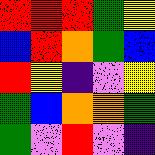[["red", "red", "red", "green", "yellow"], ["blue", "red", "orange", "green", "blue"], ["red", "yellow", "indigo", "violet", "yellow"], ["green", "blue", "orange", "orange", "green"], ["green", "violet", "red", "violet", "indigo"]]